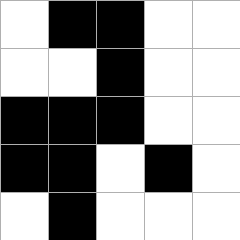[["white", "black", "black", "white", "white"], ["white", "white", "black", "white", "white"], ["black", "black", "black", "white", "white"], ["black", "black", "white", "black", "white"], ["white", "black", "white", "white", "white"]]